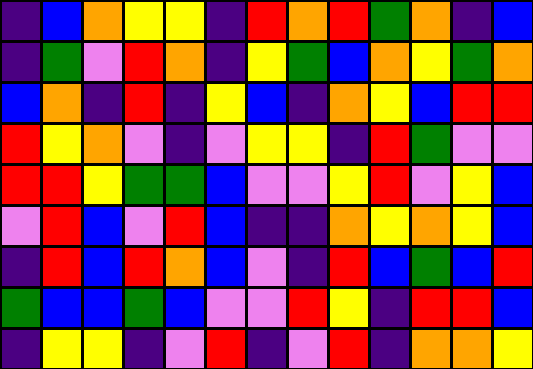[["indigo", "blue", "orange", "yellow", "yellow", "indigo", "red", "orange", "red", "green", "orange", "indigo", "blue"], ["indigo", "green", "violet", "red", "orange", "indigo", "yellow", "green", "blue", "orange", "yellow", "green", "orange"], ["blue", "orange", "indigo", "red", "indigo", "yellow", "blue", "indigo", "orange", "yellow", "blue", "red", "red"], ["red", "yellow", "orange", "violet", "indigo", "violet", "yellow", "yellow", "indigo", "red", "green", "violet", "violet"], ["red", "red", "yellow", "green", "green", "blue", "violet", "violet", "yellow", "red", "violet", "yellow", "blue"], ["violet", "red", "blue", "violet", "red", "blue", "indigo", "indigo", "orange", "yellow", "orange", "yellow", "blue"], ["indigo", "red", "blue", "red", "orange", "blue", "violet", "indigo", "red", "blue", "green", "blue", "red"], ["green", "blue", "blue", "green", "blue", "violet", "violet", "red", "yellow", "indigo", "red", "red", "blue"], ["indigo", "yellow", "yellow", "indigo", "violet", "red", "indigo", "violet", "red", "indigo", "orange", "orange", "yellow"]]